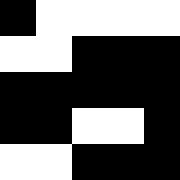[["black", "white", "white", "white", "white"], ["white", "white", "black", "black", "black"], ["black", "black", "black", "black", "black"], ["black", "black", "white", "white", "black"], ["white", "white", "black", "black", "black"]]